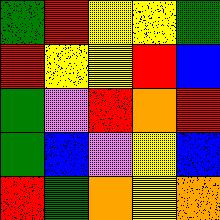[["green", "red", "yellow", "yellow", "green"], ["red", "yellow", "yellow", "red", "blue"], ["green", "violet", "red", "orange", "red"], ["green", "blue", "violet", "yellow", "blue"], ["red", "green", "orange", "yellow", "orange"]]